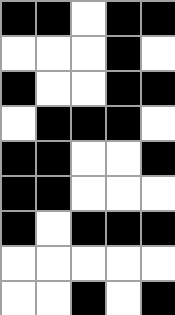[["black", "black", "white", "black", "black"], ["white", "white", "white", "black", "white"], ["black", "white", "white", "black", "black"], ["white", "black", "black", "black", "white"], ["black", "black", "white", "white", "black"], ["black", "black", "white", "white", "white"], ["black", "white", "black", "black", "black"], ["white", "white", "white", "white", "white"], ["white", "white", "black", "white", "black"]]